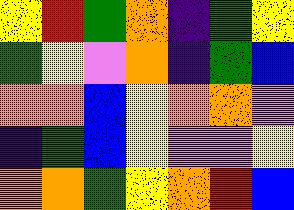[["yellow", "red", "green", "orange", "indigo", "green", "yellow"], ["green", "yellow", "violet", "orange", "indigo", "green", "blue"], ["orange", "orange", "blue", "yellow", "orange", "orange", "violet"], ["indigo", "green", "blue", "yellow", "violet", "violet", "yellow"], ["orange", "orange", "green", "yellow", "orange", "red", "blue"]]